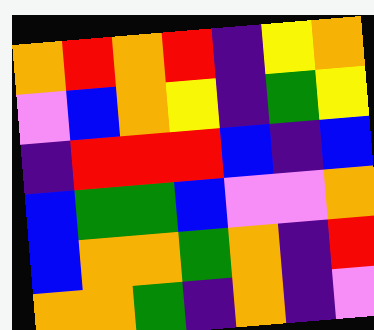[["orange", "red", "orange", "red", "indigo", "yellow", "orange"], ["violet", "blue", "orange", "yellow", "indigo", "green", "yellow"], ["indigo", "red", "red", "red", "blue", "indigo", "blue"], ["blue", "green", "green", "blue", "violet", "violet", "orange"], ["blue", "orange", "orange", "green", "orange", "indigo", "red"], ["orange", "orange", "green", "indigo", "orange", "indigo", "violet"]]